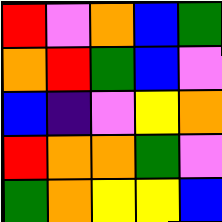[["red", "violet", "orange", "blue", "green"], ["orange", "red", "green", "blue", "violet"], ["blue", "indigo", "violet", "yellow", "orange"], ["red", "orange", "orange", "green", "violet"], ["green", "orange", "yellow", "yellow", "blue"]]